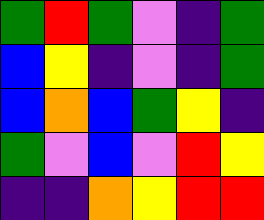[["green", "red", "green", "violet", "indigo", "green"], ["blue", "yellow", "indigo", "violet", "indigo", "green"], ["blue", "orange", "blue", "green", "yellow", "indigo"], ["green", "violet", "blue", "violet", "red", "yellow"], ["indigo", "indigo", "orange", "yellow", "red", "red"]]